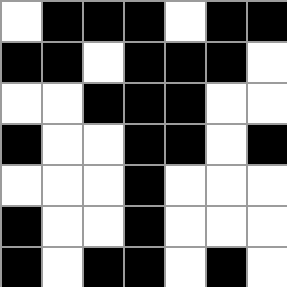[["white", "black", "black", "black", "white", "black", "black"], ["black", "black", "white", "black", "black", "black", "white"], ["white", "white", "black", "black", "black", "white", "white"], ["black", "white", "white", "black", "black", "white", "black"], ["white", "white", "white", "black", "white", "white", "white"], ["black", "white", "white", "black", "white", "white", "white"], ["black", "white", "black", "black", "white", "black", "white"]]